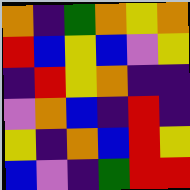[["orange", "indigo", "green", "orange", "yellow", "orange"], ["red", "blue", "yellow", "blue", "violet", "yellow"], ["indigo", "red", "yellow", "orange", "indigo", "indigo"], ["violet", "orange", "blue", "indigo", "red", "indigo"], ["yellow", "indigo", "orange", "blue", "red", "yellow"], ["blue", "violet", "indigo", "green", "red", "red"]]